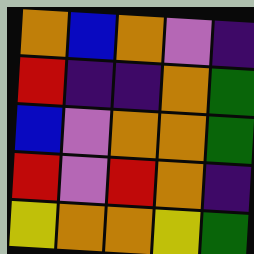[["orange", "blue", "orange", "violet", "indigo"], ["red", "indigo", "indigo", "orange", "green"], ["blue", "violet", "orange", "orange", "green"], ["red", "violet", "red", "orange", "indigo"], ["yellow", "orange", "orange", "yellow", "green"]]